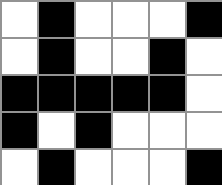[["white", "black", "white", "white", "white", "black"], ["white", "black", "white", "white", "black", "white"], ["black", "black", "black", "black", "black", "white"], ["black", "white", "black", "white", "white", "white"], ["white", "black", "white", "white", "white", "black"]]